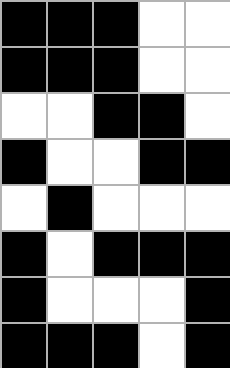[["black", "black", "black", "white", "white"], ["black", "black", "black", "white", "white"], ["white", "white", "black", "black", "white"], ["black", "white", "white", "black", "black"], ["white", "black", "white", "white", "white"], ["black", "white", "black", "black", "black"], ["black", "white", "white", "white", "black"], ["black", "black", "black", "white", "black"]]